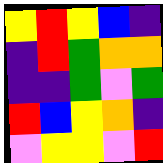[["yellow", "red", "yellow", "blue", "indigo"], ["indigo", "red", "green", "orange", "orange"], ["indigo", "indigo", "green", "violet", "green"], ["red", "blue", "yellow", "orange", "indigo"], ["violet", "yellow", "yellow", "violet", "red"]]